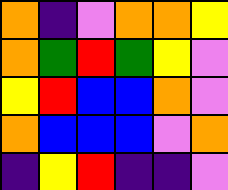[["orange", "indigo", "violet", "orange", "orange", "yellow"], ["orange", "green", "red", "green", "yellow", "violet"], ["yellow", "red", "blue", "blue", "orange", "violet"], ["orange", "blue", "blue", "blue", "violet", "orange"], ["indigo", "yellow", "red", "indigo", "indigo", "violet"]]